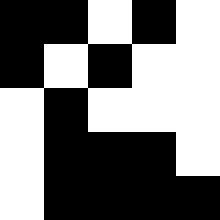[["black", "black", "white", "black", "white"], ["black", "white", "black", "white", "white"], ["white", "black", "white", "white", "white"], ["white", "black", "black", "black", "white"], ["white", "black", "black", "black", "black"]]